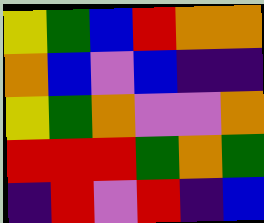[["yellow", "green", "blue", "red", "orange", "orange"], ["orange", "blue", "violet", "blue", "indigo", "indigo"], ["yellow", "green", "orange", "violet", "violet", "orange"], ["red", "red", "red", "green", "orange", "green"], ["indigo", "red", "violet", "red", "indigo", "blue"]]